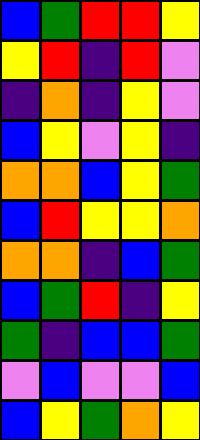[["blue", "green", "red", "red", "yellow"], ["yellow", "red", "indigo", "red", "violet"], ["indigo", "orange", "indigo", "yellow", "violet"], ["blue", "yellow", "violet", "yellow", "indigo"], ["orange", "orange", "blue", "yellow", "green"], ["blue", "red", "yellow", "yellow", "orange"], ["orange", "orange", "indigo", "blue", "green"], ["blue", "green", "red", "indigo", "yellow"], ["green", "indigo", "blue", "blue", "green"], ["violet", "blue", "violet", "violet", "blue"], ["blue", "yellow", "green", "orange", "yellow"]]